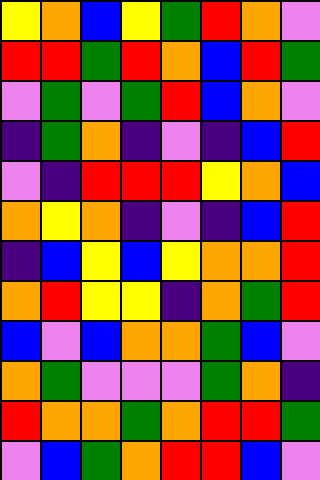[["yellow", "orange", "blue", "yellow", "green", "red", "orange", "violet"], ["red", "red", "green", "red", "orange", "blue", "red", "green"], ["violet", "green", "violet", "green", "red", "blue", "orange", "violet"], ["indigo", "green", "orange", "indigo", "violet", "indigo", "blue", "red"], ["violet", "indigo", "red", "red", "red", "yellow", "orange", "blue"], ["orange", "yellow", "orange", "indigo", "violet", "indigo", "blue", "red"], ["indigo", "blue", "yellow", "blue", "yellow", "orange", "orange", "red"], ["orange", "red", "yellow", "yellow", "indigo", "orange", "green", "red"], ["blue", "violet", "blue", "orange", "orange", "green", "blue", "violet"], ["orange", "green", "violet", "violet", "violet", "green", "orange", "indigo"], ["red", "orange", "orange", "green", "orange", "red", "red", "green"], ["violet", "blue", "green", "orange", "red", "red", "blue", "violet"]]